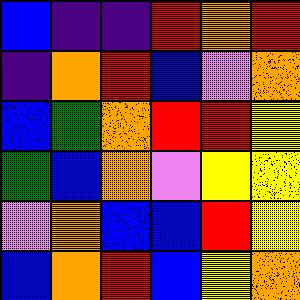[["blue", "indigo", "indigo", "red", "orange", "red"], ["indigo", "orange", "red", "blue", "violet", "orange"], ["blue", "green", "orange", "red", "red", "yellow"], ["green", "blue", "orange", "violet", "yellow", "yellow"], ["violet", "orange", "blue", "blue", "red", "yellow"], ["blue", "orange", "red", "blue", "yellow", "orange"]]